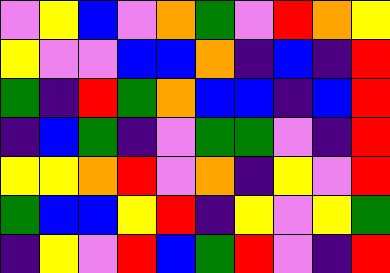[["violet", "yellow", "blue", "violet", "orange", "green", "violet", "red", "orange", "yellow"], ["yellow", "violet", "violet", "blue", "blue", "orange", "indigo", "blue", "indigo", "red"], ["green", "indigo", "red", "green", "orange", "blue", "blue", "indigo", "blue", "red"], ["indigo", "blue", "green", "indigo", "violet", "green", "green", "violet", "indigo", "red"], ["yellow", "yellow", "orange", "red", "violet", "orange", "indigo", "yellow", "violet", "red"], ["green", "blue", "blue", "yellow", "red", "indigo", "yellow", "violet", "yellow", "green"], ["indigo", "yellow", "violet", "red", "blue", "green", "red", "violet", "indigo", "red"]]